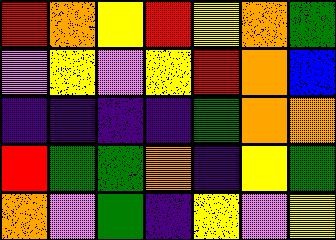[["red", "orange", "yellow", "red", "yellow", "orange", "green"], ["violet", "yellow", "violet", "yellow", "red", "orange", "blue"], ["indigo", "indigo", "indigo", "indigo", "green", "orange", "orange"], ["red", "green", "green", "orange", "indigo", "yellow", "green"], ["orange", "violet", "green", "indigo", "yellow", "violet", "yellow"]]